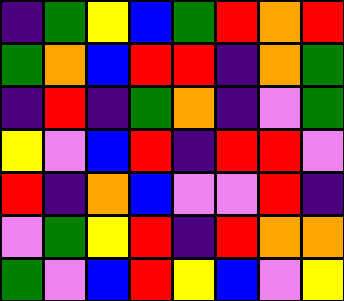[["indigo", "green", "yellow", "blue", "green", "red", "orange", "red"], ["green", "orange", "blue", "red", "red", "indigo", "orange", "green"], ["indigo", "red", "indigo", "green", "orange", "indigo", "violet", "green"], ["yellow", "violet", "blue", "red", "indigo", "red", "red", "violet"], ["red", "indigo", "orange", "blue", "violet", "violet", "red", "indigo"], ["violet", "green", "yellow", "red", "indigo", "red", "orange", "orange"], ["green", "violet", "blue", "red", "yellow", "blue", "violet", "yellow"]]